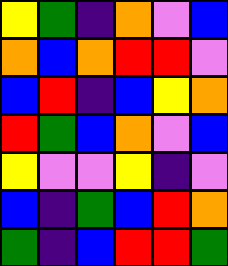[["yellow", "green", "indigo", "orange", "violet", "blue"], ["orange", "blue", "orange", "red", "red", "violet"], ["blue", "red", "indigo", "blue", "yellow", "orange"], ["red", "green", "blue", "orange", "violet", "blue"], ["yellow", "violet", "violet", "yellow", "indigo", "violet"], ["blue", "indigo", "green", "blue", "red", "orange"], ["green", "indigo", "blue", "red", "red", "green"]]